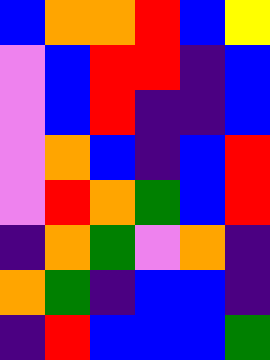[["blue", "orange", "orange", "red", "blue", "yellow"], ["violet", "blue", "red", "red", "indigo", "blue"], ["violet", "blue", "red", "indigo", "indigo", "blue"], ["violet", "orange", "blue", "indigo", "blue", "red"], ["violet", "red", "orange", "green", "blue", "red"], ["indigo", "orange", "green", "violet", "orange", "indigo"], ["orange", "green", "indigo", "blue", "blue", "indigo"], ["indigo", "red", "blue", "blue", "blue", "green"]]